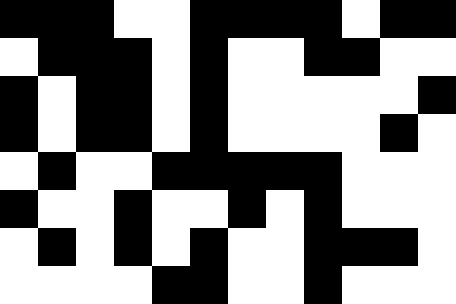[["black", "black", "black", "white", "white", "black", "black", "black", "black", "white", "black", "black"], ["white", "black", "black", "black", "white", "black", "white", "white", "black", "black", "white", "white"], ["black", "white", "black", "black", "white", "black", "white", "white", "white", "white", "white", "black"], ["black", "white", "black", "black", "white", "black", "white", "white", "white", "white", "black", "white"], ["white", "black", "white", "white", "black", "black", "black", "black", "black", "white", "white", "white"], ["black", "white", "white", "black", "white", "white", "black", "white", "black", "white", "white", "white"], ["white", "black", "white", "black", "white", "black", "white", "white", "black", "black", "black", "white"], ["white", "white", "white", "white", "black", "black", "white", "white", "black", "white", "white", "white"]]